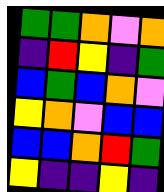[["green", "green", "orange", "violet", "orange"], ["indigo", "red", "yellow", "indigo", "green"], ["blue", "green", "blue", "orange", "violet"], ["yellow", "orange", "violet", "blue", "blue"], ["blue", "blue", "orange", "red", "green"], ["yellow", "indigo", "indigo", "yellow", "indigo"]]